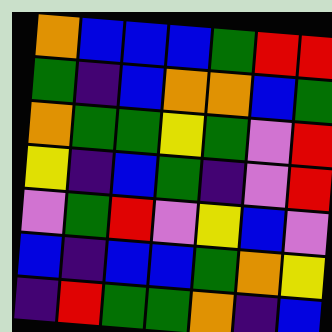[["orange", "blue", "blue", "blue", "green", "red", "red"], ["green", "indigo", "blue", "orange", "orange", "blue", "green"], ["orange", "green", "green", "yellow", "green", "violet", "red"], ["yellow", "indigo", "blue", "green", "indigo", "violet", "red"], ["violet", "green", "red", "violet", "yellow", "blue", "violet"], ["blue", "indigo", "blue", "blue", "green", "orange", "yellow"], ["indigo", "red", "green", "green", "orange", "indigo", "blue"]]